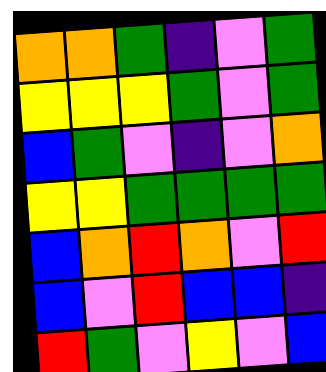[["orange", "orange", "green", "indigo", "violet", "green"], ["yellow", "yellow", "yellow", "green", "violet", "green"], ["blue", "green", "violet", "indigo", "violet", "orange"], ["yellow", "yellow", "green", "green", "green", "green"], ["blue", "orange", "red", "orange", "violet", "red"], ["blue", "violet", "red", "blue", "blue", "indigo"], ["red", "green", "violet", "yellow", "violet", "blue"]]